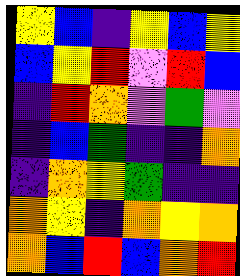[["yellow", "blue", "indigo", "yellow", "blue", "yellow"], ["blue", "yellow", "red", "violet", "red", "blue"], ["indigo", "red", "orange", "violet", "green", "violet"], ["indigo", "blue", "green", "indigo", "indigo", "orange"], ["indigo", "orange", "yellow", "green", "indigo", "indigo"], ["orange", "yellow", "indigo", "orange", "yellow", "orange"], ["orange", "blue", "red", "blue", "orange", "red"]]